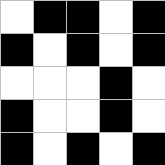[["white", "black", "black", "white", "black"], ["black", "white", "black", "white", "black"], ["white", "white", "white", "black", "white"], ["black", "white", "white", "black", "white"], ["black", "white", "black", "white", "black"]]